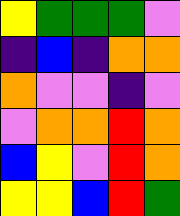[["yellow", "green", "green", "green", "violet"], ["indigo", "blue", "indigo", "orange", "orange"], ["orange", "violet", "violet", "indigo", "violet"], ["violet", "orange", "orange", "red", "orange"], ["blue", "yellow", "violet", "red", "orange"], ["yellow", "yellow", "blue", "red", "green"]]